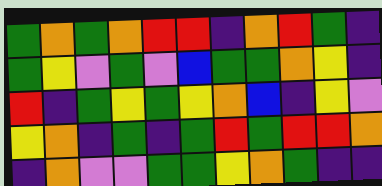[["green", "orange", "green", "orange", "red", "red", "indigo", "orange", "red", "green", "indigo"], ["green", "yellow", "violet", "green", "violet", "blue", "green", "green", "orange", "yellow", "indigo"], ["red", "indigo", "green", "yellow", "green", "yellow", "orange", "blue", "indigo", "yellow", "violet"], ["yellow", "orange", "indigo", "green", "indigo", "green", "red", "green", "red", "red", "orange"], ["indigo", "orange", "violet", "violet", "green", "green", "yellow", "orange", "green", "indigo", "indigo"]]